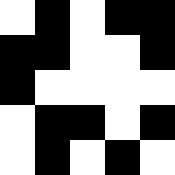[["white", "black", "white", "black", "black"], ["black", "black", "white", "white", "black"], ["black", "white", "white", "white", "white"], ["white", "black", "black", "white", "black"], ["white", "black", "white", "black", "white"]]